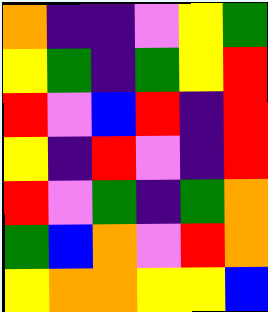[["orange", "indigo", "indigo", "violet", "yellow", "green"], ["yellow", "green", "indigo", "green", "yellow", "red"], ["red", "violet", "blue", "red", "indigo", "red"], ["yellow", "indigo", "red", "violet", "indigo", "red"], ["red", "violet", "green", "indigo", "green", "orange"], ["green", "blue", "orange", "violet", "red", "orange"], ["yellow", "orange", "orange", "yellow", "yellow", "blue"]]